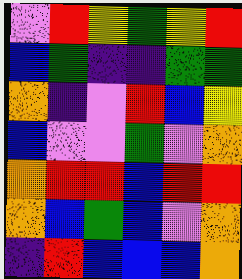[["violet", "red", "yellow", "green", "yellow", "red"], ["blue", "green", "indigo", "indigo", "green", "green"], ["orange", "indigo", "violet", "red", "blue", "yellow"], ["blue", "violet", "violet", "green", "violet", "orange"], ["orange", "red", "red", "blue", "red", "red"], ["orange", "blue", "green", "blue", "violet", "orange"], ["indigo", "red", "blue", "blue", "blue", "orange"]]